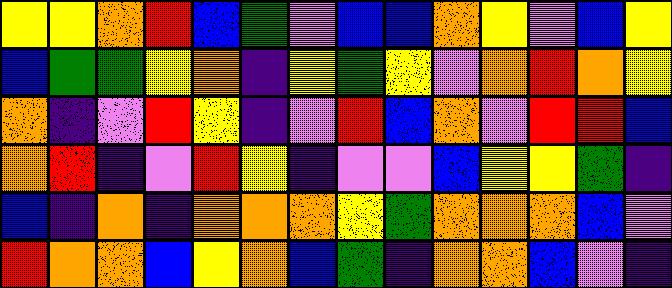[["yellow", "yellow", "orange", "red", "blue", "green", "violet", "blue", "blue", "orange", "yellow", "violet", "blue", "yellow"], ["blue", "green", "green", "yellow", "orange", "indigo", "yellow", "green", "yellow", "violet", "orange", "red", "orange", "yellow"], ["orange", "indigo", "violet", "red", "yellow", "indigo", "violet", "red", "blue", "orange", "violet", "red", "red", "blue"], ["orange", "red", "indigo", "violet", "red", "yellow", "indigo", "violet", "violet", "blue", "yellow", "yellow", "green", "indigo"], ["blue", "indigo", "orange", "indigo", "orange", "orange", "orange", "yellow", "green", "orange", "orange", "orange", "blue", "violet"], ["red", "orange", "orange", "blue", "yellow", "orange", "blue", "green", "indigo", "orange", "orange", "blue", "violet", "indigo"]]